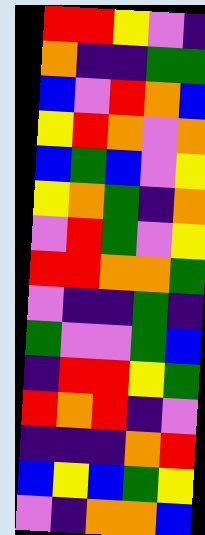[["red", "red", "yellow", "violet", "indigo"], ["orange", "indigo", "indigo", "green", "green"], ["blue", "violet", "red", "orange", "blue"], ["yellow", "red", "orange", "violet", "orange"], ["blue", "green", "blue", "violet", "yellow"], ["yellow", "orange", "green", "indigo", "orange"], ["violet", "red", "green", "violet", "yellow"], ["red", "red", "orange", "orange", "green"], ["violet", "indigo", "indigo", "green", "indigo"], ["green", "violet", "violet", "green", "blue"], ["indigo", "red", "red", "yellow", "green"], ["red", "orange", "red", "indigo", "violet"], ["indigo", "indigo", "indigo", "orange", "red"], ["blue", "yellow", "blue", "green", "yellow"], ["violet", "indigo", "orange", "orange", "blue"]]